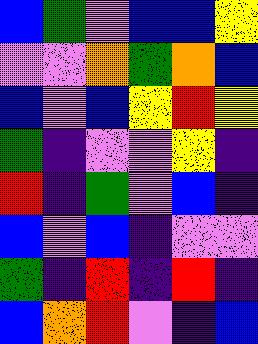[["blue", "green", "violet", "blue", "blue", "yellow"], ["violet", "violet", "orange", "green", "orange", "blue"], ["blue", "violet", "blue", "yellow", "red", "yellow"], ["green", "indigo", "violet", "violet", "yellow", "indigo"], ["red", "indigo", "green", "violet", "blue", "indigo"], ["blue", "violet", "blue", "indigo", "violet", "violet"], ["green", "indigo", "red", "indigo", "red", "indigo"], ["blue", "orange", "red", "violet", "indigo", "blue"]]